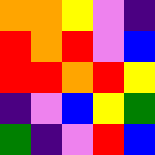[["orange", "orange", "yellow", "violet", "indigo"], ["red", "orange", "red", "violet", "blue"], ["red", "red", "orange", "red", "yellow"], ["indigo", "violet", "blue", "yellow", "green"], ["green", "indigo", "violet", "red", "blue"]]